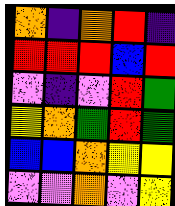[["orange", "indigo", "orange", "red", "indigo"], ["red", "red", "red", "blue", "red"], ["violet", "indigo", "violet", "red", "green"], ["yellow", "orange", "green", "red", "green"], ["blue", "blue", "orange", "yellow", "yellow"], ["violet", "violet", "orange", "violet", "yellow"]]